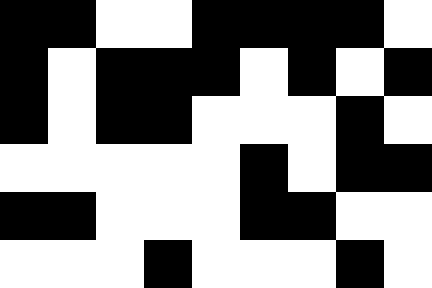[["black", "black", "white", "white", "black", "black", "black", "black", "white"], ["black", "white", "black", "black", "black", "white", "black", "white", "black"], ["black", "white", "black", "black", "white", "white", "white", "black", "white"], ["white", "white", "white", "white", "white", "black", "white", "black", "black"], ["black", "black", "white", "white", "white", "black", "black", "white", "white"], ["white", "white", "white", "black", "white", "white", "white", "black", "white"]]